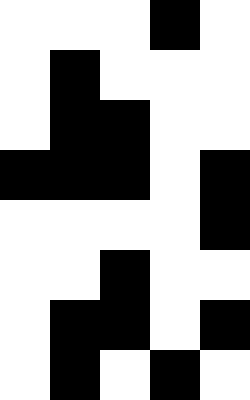[["white", "white", "white", "black", "white"], ["white", "black", "white", "white", "white"], ["white", "black", "black", "white", "white"], ["black", "black", "black", "white", "black"], ["white", "white", "white", "white", "black"], ["white", "white", "black", "white", "white"], ["white", "black", "black", "white", "black"], ["white", "black", "white", "black", "white"]]